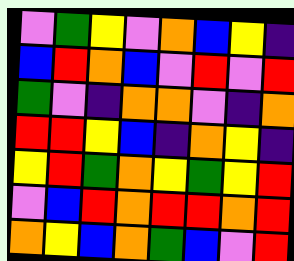[["violet", "green", "yellow", "violet", "orange", "blue", "yellow", "indigo"], ["blue", "red", "orange", "blue", "violet", "red", "violet", "red"], ["green", "violet", "indigo", "orange", "orange", "violet", "indigo", "orange"], ["red", "red", "yellow", "blue", "indigo", "orange", "yellow", "indigo"], ["yellow", "red", "green", "orange", "yellow", "green", "yellow", "red"], ["violet", "blue", "red", "orange", "red", "red", "orange", "red"], ["orange", "yellow", "blue", "orange", "green", "blue", "violet", "red"]]